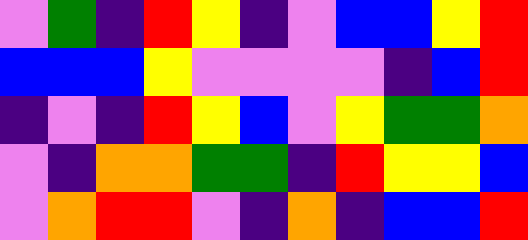[["violet", "green", "indigo", "red", "yellow", "indigo", "violet", "blue", "blue", "yellow", "red"], ["blue", "blue", "blue", "yellow", "violet", "violet", "violet", "violet", "indigo", "blue", "red"], ["indigo", "violet", "indigo", "red", "yellow", "blue", "violet", "yellow", "green", "green", "orange"], ["violet", "indigo", "orange", "orange", "green", "green", "indigo", "red", "yellow", "yellow", "blue"], ["violet", "orange", "red", "red", "violet", "indigo", "orange", "indigo", "blue", "blue", "red"]]